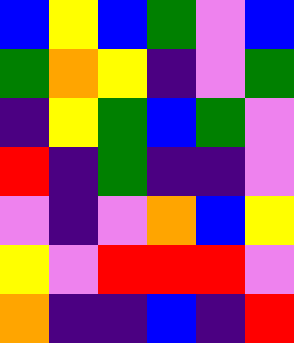[["blue", "yellow", "blue", "green", "violet", "blue"], ["green", "orange", "yellow", "indigo", "violet", "green"], ["indigo", "yellow", "green", "blue", "green", "violet"], ["red", "indigo", "green", "indigo", "indigo", "violet"], ["violet", "indigo", "violet", "orange", "blue", "yellow"], ["yellow", "violet", "red", "red", "red", "violet"], ["orange", "indigo", "indigo", "blue", "indigo", "red"]]